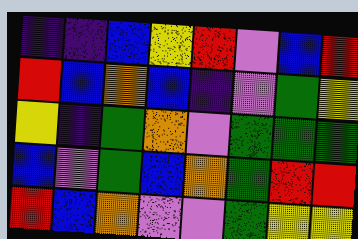[["indigo", "indigo", "blue", "yellow", "red", "violet", "blue", "red"], ["red", "blue", "orange", "blue", "indigo", "violet", "green", "yellow"], ["yellow", "indigo", "green", "orange", "violet", "green", "green", "green"], ["blue", "violet", "green", "blue", "orange", "green", "red", "red"], ["red", "blue", "orange", "violet", "violet", "green", "yellow", "yellow"]]